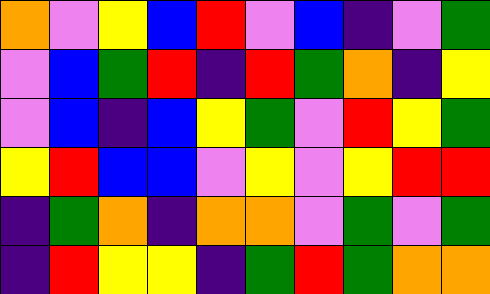[["orange", "violet", "yellow", "blue", "red", "violet", "blue", "indigo", "violet", "green"], ["violet", "blue", "green", "red", "indigo", "red", "green", "orange", "indigo", "yellow"], ["violet", "blue", "indigo", "blue", "yellow", "green", "violet", "red", "yellow", "green"], ["yellow", "red", "blue", "blue", "violet", "yellow", "violet", "yellow", "red", "red"], ["indigo", "green", "orange", "indigo", "orange", "orange", "violet", "green", "violet", "green"], ["indigo", "red", "yellow", "yellow", "indigo", "green", "red", "green", "orange", "orange"]]